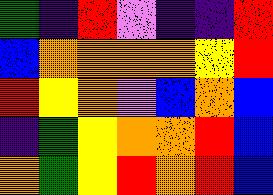[["green", "indigo", "red", "violet", "indigo", "indigo", "red"], ["blue", "orange", "orange", "orange", "orange", "yellow", "red"], ["red", "yellow", "orange", "violet", "blue", "orange", "blue"], ["indigo", "green", "yellow", "orange", "orange", "red", "blue"], ["orange", "green", "yellow", "red", "orange", "red", "blue"]]